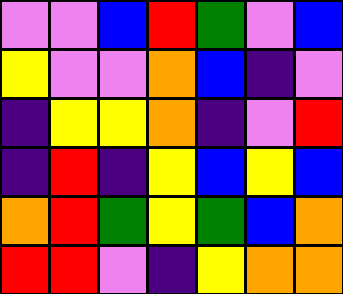[["violet", "violet", "blue", "red", "green", "violet", "blue"], ["yellow", "violet", "violet", "orange", "blue", "indigo", "violet"], ["indigo", "yellow", "yellow", "orange", "indigo", "violet", "red"], ["indigo", "red", "indigo", "yellow", "blue", "yellow", "blue"], ["orange", "red", "green", "yellow", "green", "blue", "orange"], ["red", "red", "violet", "indigo", "yellow", "orange", "orange"]]